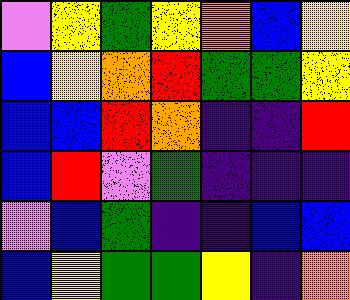[["violet", "yellow", "green", "yellow", "orange", "blue", "yellow"], ["blue", "yellow", "orange", "red", "green", "green", "yellow"], ["blue", "blue", "red", "orange", "indigo", "indigo", "red"], ["blue", "red", "violet", "green", "indigo", "indigo", "indigo"], ["violet", "blue", "green", "indigo", "indigo", "blue", "blue"], ["blue", "yellow", "green", "green", "yellow", "indigo", "orange"]]